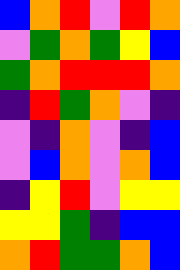[["blue", "orange", "red", "violet", "red", "orange"], ["violet", "green", "orange", "green", "yellow", "blue"], ["green", "orange", "red", "red", "red", "orange"], ["indigo", "red", "green", "orange", "violet", "indigo"], ["violet", "indigo", "orange", "violet", "indigo", "blue"], ["violet", "blue", "orange", "violet", "orange", "blue"], ["indigo", "yellow", "red", "violet", "yellow", "yellow"], ["yellow", "yellow", "green", "indigo", "blue", "blue"], ["orange", "red", "green", "green", "orange", "blue"]]